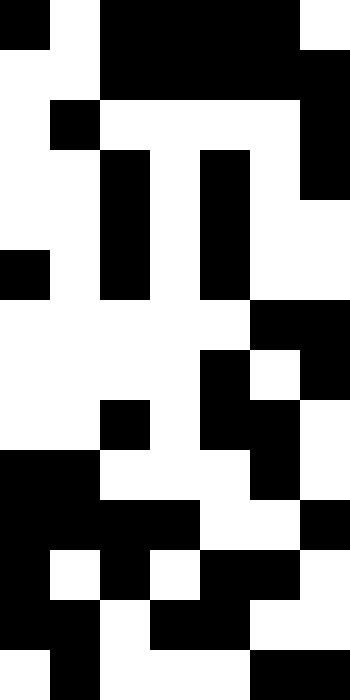[["black", "white", "black", "black", "black", "black", "white"], ["white", "white", "black", "black", "black", "black", "black"], ["white", "black", "white", "white", "white", "white", "black"], ["white", "white", "black", "white", "black", "white", "black"], ["white", "white", "black", "white", "black", "white", "white"], ["black", "white", "black", "white", "black", "white", "white"], ["white", "white", "white", "white", "white", "black", "black"], ["white", "white", "white", "white", "black", "white", "black"], ["white", "white", "black", "white", "black", "black", "white"], ["black", "black", "white", "white", "white", "black", "white"], ["black", "black", "black", "black", "white", "white", "black"], ["black", "white", "black", "white", "black", "black", "white"], ["black", "black", "white", "black", "black", "white", "white"], ["white", "black", "white", "white", "white", "black", "black"]]